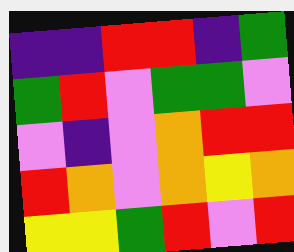[["indigo", "indigo", "red", "red", "indigo", "green"], ["green", "red", "violet", "green", "green", "violet"], ["violet", "indigo", "violet", "orange", "red", "red"], ["red", "orange", "violet", "orange", "yellow", "orange"], ["yellow", "yellow", "green", "red", "violet", "red"]]